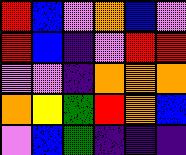[["red", "blue", "violet", "orange", "blue", "violet"], ["red", "blue", "indigo", "violet", "red", "red"], ["violet", "violet", "indigo", "orange", "orange", "orange"], ["orange", "yellow", "green", "red", "orange", "blue"], ["violet", "blue", "green", "indigo", "indigo", "indigo"]]